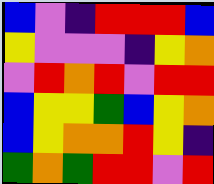[["blue", "violet", "indigo", "red", "red", "red", "blue"], ["yellow", "violet", "violet", "violet", "indigo", "yellow", "orange"], ["violet", "red", "orange", "red", "violet", "red", "red"], ["blue", "yellow", "yellow", "green", "blue", "yellow", "orange"], ["blue", "yellow", "orange", "orange", "red", "yellow", "indigo"], ["green", "orange", "green", "red", "red", "violet", "red"]]